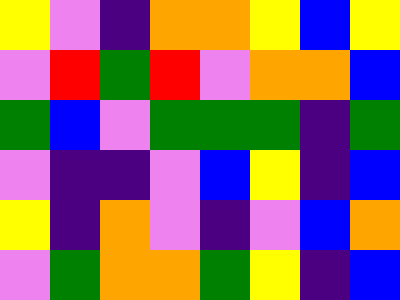[["yellow", "violet", "indigo", "orange", "orange", "yellow", "blue", "yellow"], ["violet", "red", "green", "red", "violet", "orange", "orange", "blue"], ["green", "blue", "violet", "green", "green", "green", "indigo", "green"], ["violet", "indigo", "indigo", "violet", "blue", "yellow", "indigo", "blue"], ["yellow", "indigo", "orange", "violet", "indigo", "violet", "blue", "orange"], ["violet", "green", "orange", "orange", "green", "yellow", "indigo", "blue"]]